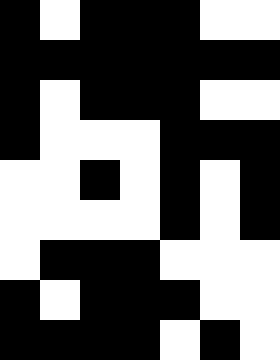[["black", "white", "black", "black", "black", "white", "white"], ["black", "black", "black", "black", "black", "black", "black"], ["black", "white", "black", "black", "black", "white", "white"], ["black", "white", "white", "white", "black", "black", "black"], ["white", "white", "black", "white", "black", "white", "black"], ["white", "white", "white", "white", "black", "white", "black"], ["white", "black", "black", "black", "white", "white", "white"], ["black", "white", "black", "black", "black", "white", "white"], ["black", "black", "black", "black", "white", "black", "white"]]